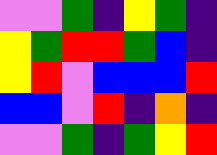[["violet", "violet", "green", "indigo", "yellow", "green", "indigo"], ["yellow", "green", "red", "red", "green", "blue", "indigo"], ["yellow", "red", "violet", "blue", "blue", "blue", "red"], ["blue", "blue", "violet", "red", "indigo", "orange", "indigo"], ["violet", "violet", "green", "indigo", "green", "yellow", "red"]]